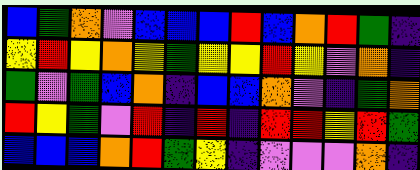[["blue", "green", "orange", "violet", "blue", "blue", "blue", "red", "blue", "orange", "red", "green", "indigo"], ["yellow", "red", "yellow", "orange", "yellow", "green", "yellow", "yellow", "red", "yellow", "violet", "orange", "indigo"], ["green", "violet", "green", "blue", "orange", "indigo", "blue", "blue", "orange", "violet", "indigo", "green", "orange"], ["red", "yellow", "green", "violet", "red", "indigo", "red", "indigo", "red", "red", "yellow", "red", "green"], ["blue", "blue", "blue", "orange", "red", "green", "yellow", "indigo", "violet", "violet", "violet", "orange", "indigo"]]